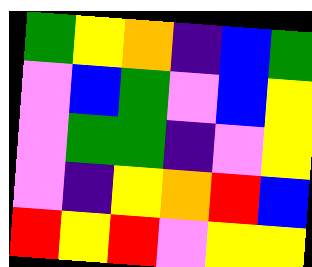[["green", "yellow", "orange", "indigo", "blue", "green"], ["violet", "blue", "green", "violet", "blue", "yellow"], ["violet", "green", "green", "indigo", "violet", "yellow"], ["violet", "indigo", "yellow", "orange", "red", "blue"], ["red", "yellow", "red", "violet", "yellow", "yellow"]]